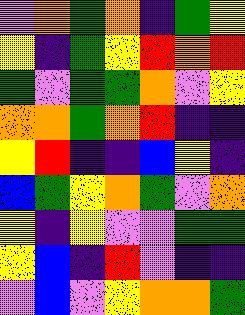[["violet", "orange", "green", "orange", "indigo", "green", "yellow"], ["yellow", "indigo", "green", "yellow", "red", "orange", "red"], ["green", "violet", "green", "green", "orange", "violet", "yellow"], ["orange", "orange", "green", "orange", "red", "indigo", "indigo"], ["yellow", "red", "indigo", "indigo", "blue", "yellow", "indigo"], ["blue", "green", "yellow", "orange", "green", "violet", "orange"], ["yellow", "indigo", "yellow", "violet", "violet", "green", "green"], ["yellow", "blue", "indigo", "red", "violet", "indigo", "indigo"], ["violet", "blue", "violet", "yellow", "orange", "orange", "green"]]